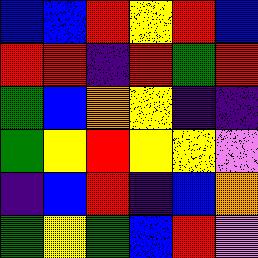[["blue", "blue", "red", "yellow", "red", "blue"], ["red", "red", "indigo", "red", "green", "red"], ["green", "blue", "orange", "yellow", "indigo", "indigo"], ["green", "yellow", "red", "yellow", "yellow", "violet"], ["indigo", "blue", "red", "indigo", "blue", "orange"], ["green", "yellow", "green", "blue", "red", "violet"]]